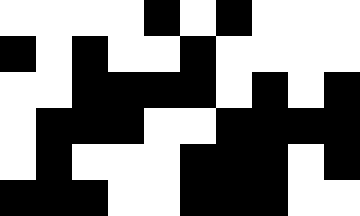[["white", "white", "white", "white", "black", "white", "black", "white", "white", "white"], ["black", "white", "black", "white", "white", "black", "white", "white", "white", "white"], ["white", "white", "black", "black", "black", "black", "white", "black", "white", "black"], ["white", "black", "black", "black", "white", "white", "black", "black", "black", "black"], ["white", "black", "white", "white", "white", "black", "black", "black", "white", "black"], ["black", "black", "black", "white", "white", "black", "black", "black", "white", "white"]]